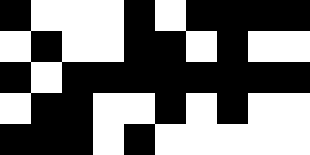[["black", "white", "white", "white", "black", "white", "black", "black", "black", "black"], ["white", "black", "white", "white", "black", "black", "white", "black", "white", "white"], ["black", "white", "black", "black", "black", "black", "black", "black", "black", "black"], ["white", "black", "black", "white", "white", "black", "white", "black", "white", "white"], ["black", "black", "black", "white", "black", "white", "white", "white", "white", "white"]]